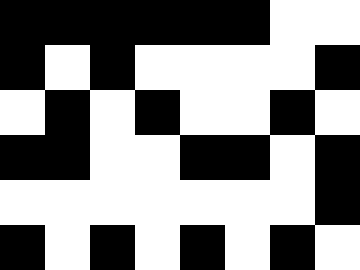[["black", "black", "black", "black", "black", "black", "white", "white"], ["black", "white", "black", "white", "white", "white", "white", "black"], ["white", "black", "white", "black", "white", "white", "black", "white"], ["black", "black", "white", "white", "black", "black", "white", "black"], ["white", "white", "white", "white", "white", "white", "white", "black"], ["black", "white", "black", "white", "black", "white", "black", "white"]]